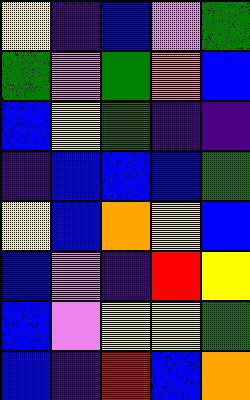[["yellow", "indigo", "blue", "violet", "green"], ["green", "violet", "green", "orange", "blue"], ["blue", "yellow", "green", "indigo", "indigo"], ["indigo", "blue", "blue", "blue", "green"], ["yellow", "blue", "orange", "yellow", "blue"], ["blue", "violet", "indigo", "red", "yellow"], ["blue", "violet", "yellow", "yellow", "green"], ["blue", "indigo", "red", "blue", "orange"]]